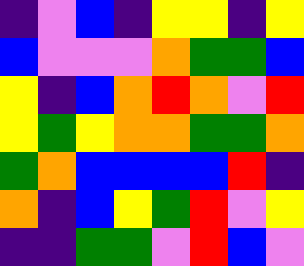[["indigo", "violet", "blue", "indigo", "yellow", "yellow", "indigo", "yellow"], ["blue", "violet", "violet", "violet", "orange", "green", "green", "blue"], ["yellow", "indigo", "blue", "orange", "red", "orange", "violet", "red"], ["yellow", "green", "yellow", "orange", "orange", "green", "green", "orange"], ["green", "orange", "blue", "blue", "blue", "blue", "red", "indigo"], ["orange", "indigo", "blue", "yellow", "green", "red", "violet", "yellow"], ["indigo", "indigo", "green", "green", "violet", "red", "blue", "violet"]]